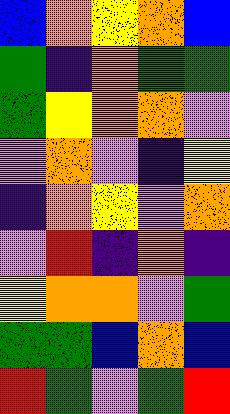[["blue", "orange", "yellow", "orange", "blue"], ["green", "indigo", "orange", "green", "green"], ["green", "yellow", "orange", "orange", "violet"], ["violet", "orange", "violet", "indigo", "yellow"], ["indigo", "orange", "yellow", "violet", "orange"], ["violet", "red", "indigo", "orange", "indigo"], ["yellow", "orange", "orange", "violet", "green"], ["green", "green", "blue", "orange", "blue"], ["red", "green", "violet", "green", "red"]]